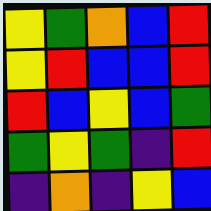[["yellow", "green", "orange", "blue", "red"], ["yellow", "red", "blue", "blue", "red"], ["red", "blue", "yellow", "blue", "green"], ["green", "yellow", "green", "indigo", "red"], ["indigo", "orange", "indigo", "yellow", "blue"]]